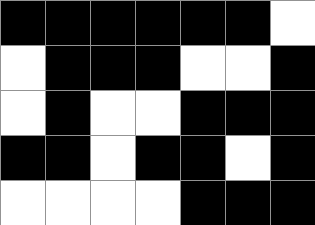[["black", "black", "black", "black", "black", "black", "white"], ["white", "black", "black", "black", "white", "white", "black"], ["white", "black", "white", "white", "black", "black", "black"], ["black", "black", "white", "black", "black", "white", "black"], ["white", "white", "white", "white", "black", "black", "black"]]